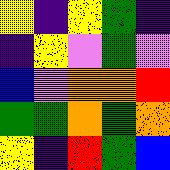[["yellow", "indigo", "yellow", "green", "indigo"], ["indigo", "yellow", "violet", "green", "violet"], ["blue", "violet", "orange", "orange", "red"], ["green", "green", "orange", "green", "orange"], ["yellow", "indigo", "red", "green", "blue"]]